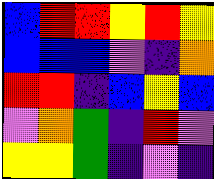[["blue", "red", "red", "yellow", "red", "yellow"], ["blue", "blue", "blue", "violet", "indigo", "orange"], ["red", "red", "indigo", "blue", "yellow", "blue"], ["violet", "orange", "green", "indigo", "red", "violet"], ["yellow", "yellow", "green", "indigo", "violet", "indigo"]]